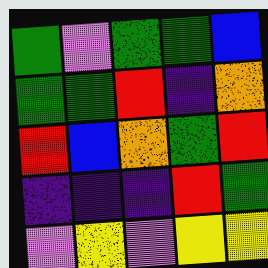[["green", "violet", "green", "green", "blue"], ["green", "green", "red", "indigo", "orange"], ["red", "blue", "orange", "green", "red"], ["indigo", "indigo", "indigo", "red", "green"], ["violet", "yellow", "violet", "yellow", "yellow"]]